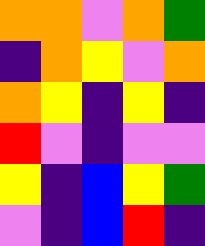[["orange", "orange", "violet", "orange", "green"], ["indigo", "orange", "yellow", "violet", "orange"], ["orange", "yellow", "indigo", "yellow", "indigo"], ["red", "violet", "indigo", "violet", "violet"], ["yellow", "indigo", "blue", "yellow", "green"], ["violet", "indigo", "blue", "red", "indigo"]]